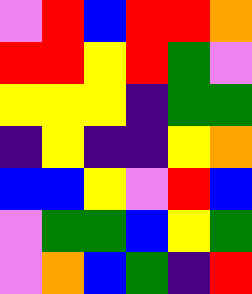[["violet", "red", "blue", "red", "red", "orange"], ["red", "red", "yellow", "red", "green", "violet"], ["yellow", "yellow", "yellow", "indigo", "green", "green"], ["indigo", "yellow", "indigo", "indigo", "yellow", "orange"], ["blue", "blue", "yellow", "violet", "red", "blue"], ["violet", "green", "green", "blue", "yellow", "green"], ["violet", "orange", "blue", "green", "indigo", "red"]]